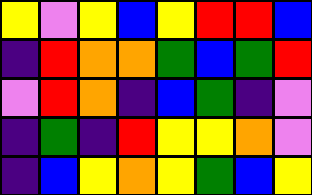[["yellow", "violet", "yellow", "blue", "yellow", "red", "red", "blue"], ["indigo", "red", "orange", "orange", "green", "blue", "green", "red"], ["violet", "red", "orange", "indigo", "blue", "green", "indigo", "violet"], ["indigo", "green", "indigo", "red", "yellow", "yellow", "orange", "violet"], ["indigo", "blue", "yellow", "orange", "yellow", "green", "blue", "yellow"]]